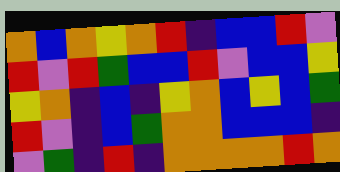[["orange", "blue", "orange", "yellow", "orange", "red", "indigo", "blue", "blue", "red", "violet"], ["red", "violet", "red", "green", "blue", "blue", "red", "violet", "blue", "blue", "yellow"], ["yellow", "orange", "indigo", "blue", "indigo", "yellow", "orange", "blue", "yellow", "blue", "green"], ["red", "violet", "indigo", "blue", "green", "orange", "orange", "blue", "blue", "blue", "indigo"], ["violet", "green", "indigo", "red", "indigo", "orange", "orange", "orange", "orange", "red", "orange"]]